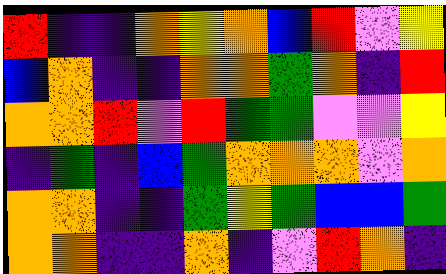[["red", "indigo", "indigo", "orange", "yellow", "orange", "blue", "red", "violet", "yellow"], ["blue", "orange", "indigo", "indigo", "orange", "orange", "green", "orange", "indigo", "red"], ["orange", "orange", "red", "violet", "red", "green", "green", "violet", "violet", "yellow"], ["indigo", "green", "indigo", "blue", "green", "orange", "orange", "orange", "violet", "orange"], ["orange", "orange", "indigo", "indigo", "green", "yellow", "green", "blue", "blue", "green"], ["orange", "orange", "indigo", "indigo", "orange", "indigo", "violet", "red", "orange", "indigo"]]